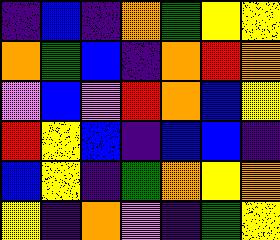[["indigo", "blue", "indigo", "orange", "green", "yellow", "yellow"], ["orange", "green", "blue", "indigo", "orange", "red", "orange"], ["violet", "blue", "violet", "red", "orange", "blue", "yellow"], ["red", "yellow", "blue", "indigo", "blue", "blue", "indigo"], ["blue", "yellow", "indigo", "green", "orange", "yellow", "orange"], ["yellow", "indigo", "orange", "violet", "indigo", "green", "yellow"]]